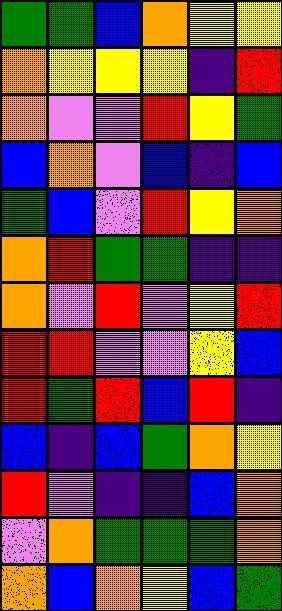[["green", "green", "blue", "orange", "yellow", "yellow"], ["orange", "yellow", "yellow", "yellow", "indigo", "red"], ["orange", "violet", "violet", "red", "yellow", "green"], ["blue", "orange", "violet", "blue", "indigo", "blue"], ["green", "blue", "violet", "red", "yellow", "orange"], ["orange", "red", "green", "green", "indigo", "indigo"], ["orange", "violet", "red", "violet", "yellow", "red"], ["red", "red", "violet", "violet", "yellow", "blue"], ["red", "green", "red", "blue", "red", "indigo"], ["blue", "indigo", "blue", "green", "orange", "yellow"], ["red", "violet", "indigo", "indigo", "blue", "orange"], ["violet", "orange", "green", "green", "green", "orange"], ["orange", "blue", "orange", "yellow", "blue", "green"]]